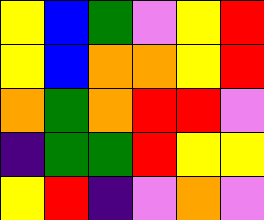[["yellow", "blue", "green", "violet", "yellow", "red"], ["yellow", "blue", "orange", "orange", "yellow", "red"], ["orange", "green", "orange", "red", "red", "violet"], ["indigo", "green", "green", "red", "yellow", "yellow"], ["yellow", "red", "indigo", "violet", "orange", "violet"]]